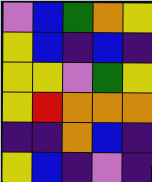[["violet", "blue", "green", "orange", "yellow"], ["yellow", "blue", "indigo", "blue", "indigo"], ["yellow", "yellow", "violet", "green", "yellow"], ["yellow", "red", "orange", "orange", "orange"], ["indigo", "indigo", "orange", "blue", "indigo"], ["yellow", "blue", "indigo", "violet", "indigo"]]